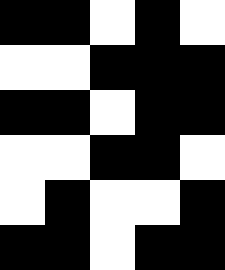[["black", "black", "white", "black", "white"], ["white", "white", "black", "black", "black"], ["black", "black", "white", "black", "black"], ["white", "white", "black", "black", "white"], ["white", "black", "white", "white", "black"], ["black", "black", "white", "black", "black"]]